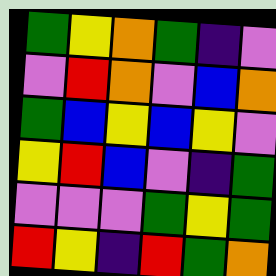[["green", "yellow", "orange", "green", "indigo", "violet"], ["violet", "red", "orange", "violet", "blue", "orange"], ["green", "blue", "yellow", "blue", "yellow", "violet"], ["yellow", "red", "blue", "violet", "indigo", "green"], ["violet", "violet", "violet", "green", "yellow", "green"], ["red", "yellow", "indigo", "red", "green", "orange"]]